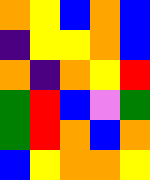[["orange", "yellow", "blue", "orange", "blue"], ["indigo", "yellow", "yellow", "orange", "blue"], ["orange", "indigo", "orange", "yellow", "red"], ["green", "red", "blue", "violet", "green"], ["green", "red", "orange", "blue", "orange"], ["blue", "yellow", "orange", "orange", "yellow"]]